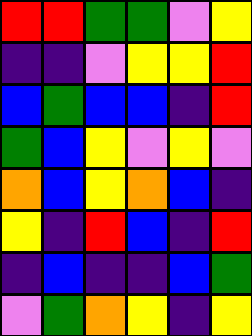[["red", "red", "green", "green", "violet", "yellow"], ["indigo", "indigo", "violet", "yellow", "yellow", "red"], ["blue", "green", "blue", "blue", "indigo", "red"], ["green", "blue", "yellow", "violet", "yellow", "violet"], ["orange", "blue", "yellow", "orange", "blue", "indigo"], ["yellow", "indigo", "red", "blue", "indigo", "red"], ["indigo", "blue", "indigo", "indigo", "blue", "green"], ["violet", "green", "orange", "yellow", "indigo", "yellow"]]